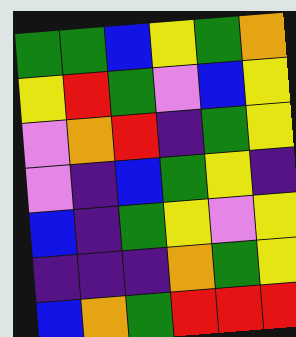[["green", "green", "blue", "yellow", "green", "orange"], ["yellow", "red", "green", "violet", "blue", "yellow"], ["violet", "orange", "red", "indigo", "green", "yellow"], ["violet", "indigo", "blue", "green", "yellow", "indigo"], ["blue", "indigo", "green", "yellow", "violet", "yellow"], ["indigo", "indigo", "indigo", "orange", "green", "yellow"], ["blue", "orange", "green", "red", "red", "red"]]